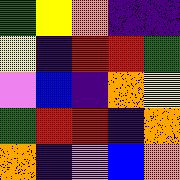[["green", "yellow", "orange", "indigo", "indigo"], ["yellow", "indigo", "red", "red", "green"], ["violet", "blue", "indigo", "orange", "yellow"], ["green", "red", "red", "indigo", "orange"], ["orange", "indigo", "violet", "blue", "orange"]]